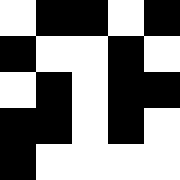[["white", "black", "black", "white", "black"], ["black", "white", "white", "black", "white"], ["white", "black", "white", "black", "black"], ["black", "black", "white", "black", "white"], ["black", "white", "white", "white", "white"]]